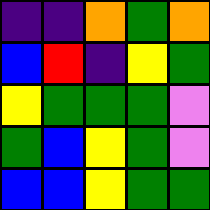[["indigo", "indigo", "orange", "green", "orange"], ["blue", "red", "indigo", "yellow", "green"], ["yellow", "green", "green", "green", "violet"], ["green", "blue", "yellow", "green", "violet"], ["blue", "blue", "yellow", "green", "green"]]